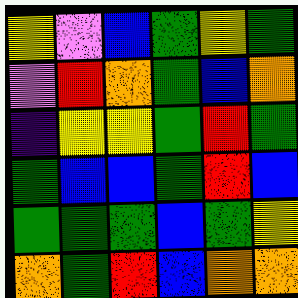[["yellow", "violet", "blue", "green", "yellow", "green"], ["violet", "red", "orange", "green", "blue", "orange"], ["indigo", "yellow", "yellow", "green", "red", "green"], ["green", "blue", "blue", "green", "red", "blue"], ["green", "green", "green", "blue", "green", "yellow"], ["orange", "green", "red", "blue", "orange", "orange"]]